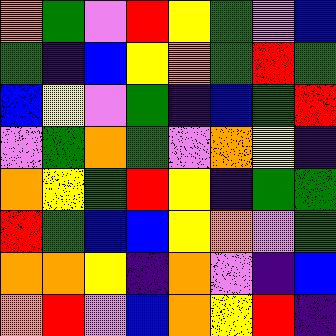[["orange", "green", "violet", "red", "yellow", "green", "violet", "blue"], ["green", "indigo", "blue", "yellow", "orange", "green", "red", "green"], ["blue", "yellow", "violet", "green", "indigo", "blue", "green", "red"], ["violet", "green", "orange", "green", "violet", "orange", "yellow", "indigo"], ["orange", "yellow", "green", "red", "yellow", "indigo", "green", "green"], ["red", "green", "blue", "blue", "yellow", "orange", "violet", "green"], ["orange", "orange", "yellow", "indigo", "orange", "violet", "indigo", "blue"], ["orange", "red", "violet", "blue", "orange", "yellow", "red", "indigo"]]